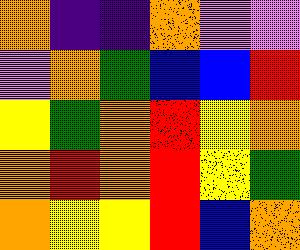[["orange", "indigo", "indigo", "orange", "violet", "violet"], ["violet", "orange", "green", "blue", "blue", "red"], ["yellow", "green", "orange", "red", "yellow", "orange"], ["orange", "red", "orange", "red", "yellow", "green"], ["orange", "yellow", "yellow", "red", "blue", "orange"]]